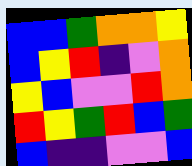[["blue", "blue", "green", "orange", "orange", "yellow"], ["blue", "yellow", "red", "indigo", "violet", "orange"], ["yellow", "blue", "violet", "violet", "red", "orange"], ["red", "yellow", "green", "red", "blue", "green"], ["blue", "indigo", "indigo", "violet", "violet", "blue"]]